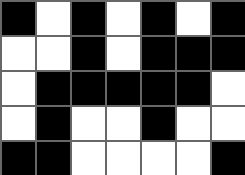[["black", "white", "black", "white", "black", "white", "black"], ["white", "white", "black", "white", "black", "black", "black"], ["white", "black", "black", "black", "black", "black", "white"], ["white", "black", "white", "white", "black", "white", "white"], ["black", "black", "white", "white", "white", "white", "black"]]